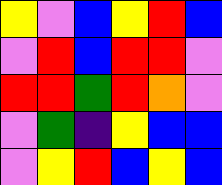[["yellow", "violet", "blue", "yellow", "red", "blue"], ["violet", "red", "blue", "red", "red", "violet"], ["red", "red", "green", "red", "orange", "violet"], ["violet", "green", "indigo", "yellow", "blue", "blue"], ["violet", "yellow", "red", "blue", "yellow", "blue"]]